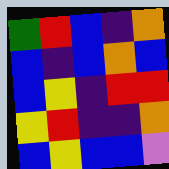[["green", "red", "blue", "indigo", "orange"], ["blue", "indigo", "blue", "orange", "blue"], ["blue", "yellow", "indigo", "red", "red"], ["yellow", "red", "indigo", "indigo", "orange"], ["blue", "yellow", "blue", "blue", "violet"]]